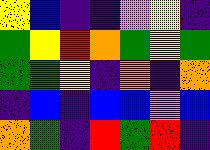[["yellow", "blue", "indigo", "indigo", "violet", "yellow", "indigo"], ["green", "yellow", "red", "orange", "green", "yellow", "green"], ["green", "green", "yellow", "indigo", "orange", "indigo", "orange"], ["indigo", "blue", "indigo", "blue", "blue", "violet", "blue"], ["orange", "green", "indigo", "red", "green", "red", "indigo"]]